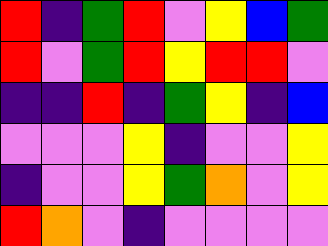[["red", "indigo", "green", "red", "violet", "yellow", "blue", "green"], ["red", "violet", "green", "red", "yellow", "red", "red", "violet"], ["indigo", "indigo", "red", "indigo", "green", "yellow", "indigo", "blue"], ["violet", "violet", "violet", "yellow", "indigo", "violet", "violet", "yellow"], ["indigo", "violet", "violet", "yellow", "green", "orange", "violet", "yellow"], ["red", "orange", "violet", "indigo", "violet", "violet", "violet", "violet"]]